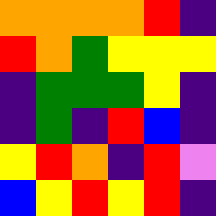[["orange", "orange", "orange", "orange", "red", "indigo"], ["red", "orange", "green", "yellow", "yellow", "yellow"], ["indigo", "green", "green", "green", "yellow", "indigo"], ["indigo", "green", "indigo", "red", "blue", "indigo"], ["yellow", "red", "orange", "indigo", "red", "violet"], ["blue", "yellow", "red", "yellow", "red", "indigo"]]